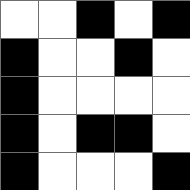[["white", "white", "black", "white", "black"], ["black", "white", "white", "black", "white"], ["black", "white", "white", "white", "white"], ["black", "white", "black", "black", "white"], ["black", "white", "white", "white", "black"]]